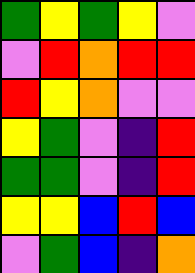[["green", "yellow", "green", "yellow", "violet"], ["violet", "red", "orange", "red", "red"], ["red", "yellow", "orange", "violet", "violet"], ["yellow", "green", "violet", "indigo", "red"], ["green", "green", "violet", "indigo", "red"], ["yellow", "yellow", "blue", "red", "blue"], ["violet", "green", "blue", "indigo", "orange"]]